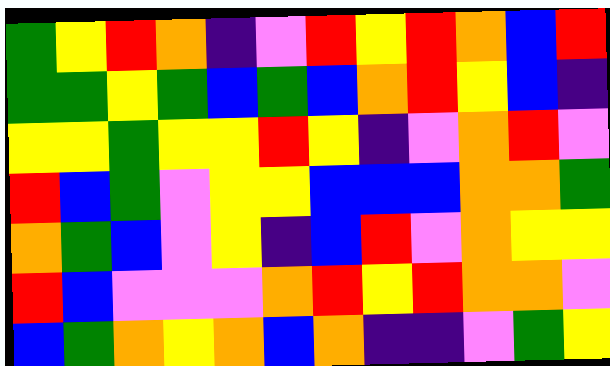[["green", "yellow", "red", "orange", "indigo", "violet", "red", "yellow", "red", "orange", "blue", "red"], ["green", "green", "yellow", "green", "blue", "green", "blue", "orange", "red", "yellow", "blue", "indigo"], ["yellow", "yellow", "green", "yellow", "yellow", "red", "yellow", "indigo", "violet", "orange", "red", "violet"], ["red", "blue", "green", "violet", "yellow", "yellow", "blue", "blue", "blue", "orange", "orange", "green"], ["orange", "green", "blue", "violet", "yellow", "indigo", "blue", "red", "violet", "orange", "yellow", "yellow"], ["red", "blue", "violet", "violet", "violet", "orange", "red", "yellow", "red", "orange", "orange", "violet"], ["blue", "green", "orange", "yellow", "orange", "blue", "orange", "indigo", "indigo", "violet", "green", "yellow"]]